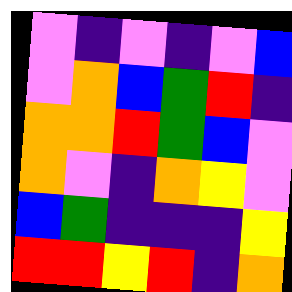[["violet", "indigo", "violet", "indigo", "violet", "blue"], ["violet", "orange", "blue", "green", "red", "indigo"], ["orange", "orange", "red", "green", "blue", "violet"], ["orange", "violet", "indigo", "orange", "yellow", "violet"], ["blue", "green", "indigo", "indigo", "indigo", "yellow"], ["red", "red", "yellow", "red", "indigo", "orange"]]